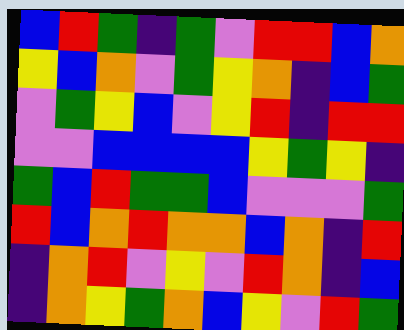[["blue", "red", "green", "indigo", "green", "violet", "red", "red", "blue", "orange"], ["yellow", "blue", "orange", "violet", "green", "yellow", "orange", "indigo", "blue", "green"], ["violet", "green", "yellow", "blue", "violet", "yellow", "red", "indigo", "red", "red"], ["violet", "violet", "blue", "blue", "blue", "blue", "yellow", "green", "yellow", "indigo"], ["green", "blue", "red", "green", "green", "blue", "violet", "violet", "violet", "green"], ["red", "blue", "orange", "red", "orange", "orange", "blue", "orange", "indigo", "red"], ["indigo", "orange", "red", "violet", "yellow", "violet", "red", "orange", "indigo", "blue"], ["indigo", "orange", "yellow", "green", "orange", "blue", "yellow", "violet", "red", "green"]]